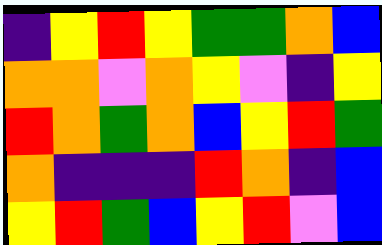[["indigo", "yellow", "red", "yellow", "green", "green", "orange", "blue"], ["orange", "orange", "violet", "orange", "yellow", "violet", "indigo", "yellow"], ["red", "orange", "green", "orange", "blue", "yellow", "red", "green"], ["orange", "indigo", "indigo", "indigo", "red", "orange", "indigo", "blue"], ["yellow", "red", "green", "blue", "yellow", "red", "violet", "blue"]]